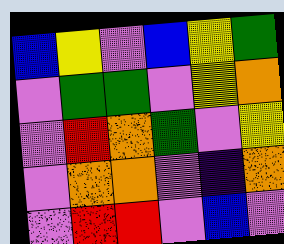[["blue", "yellow", "violet", "blue", "yellow", "green"], ["violet", "green", "green", "violet", "yellow", "orange"], ["violet", "red", "orange", "green", "violet", "yellow"], ["violet", "orange", "orange", "violet", "indigo", "orange"], ["violet", "red", "red", "violet", "blue", "violet"]]